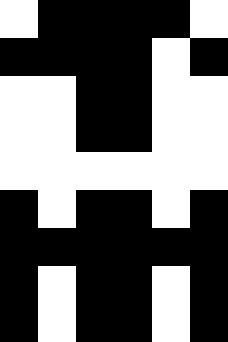[["white", "black", "black", "black", "black", "white"], ["black", "black", "black", "black", "white", "black"], ["white", "white", "black", "black", "white", "white"], ["white", "white", "black", "black", "white", "white"], ["white", "white", "white", "white", "white", "white"], ["black", "white", "black", "black", "white", "black"], ["black", "black", "black", "black", "black", "black"], ["black", "white", "black", "black", "white", "black"], ["black", "white", "black", "black", "white", "black"]]